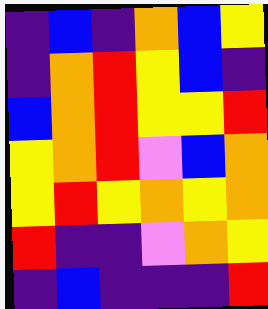[["indigo", "blue", "indigo", "orange", "blue", "yellow"], ["indigo", "orange", "red", "yellow", "blue", "indigo"], ["blue", "orange", "red", "yellow", "yellow", "red"], ["yellow", "orange", "red", "violet", "blue", "orange"], ["yellow", "red", "yellow", "orange", "yellow", "orange"], ["red", "indigo", "indigo", "violet", "orange", "yellow"], ["indigo", "blue", "indigo", "indigo", "indigo", "red"]]